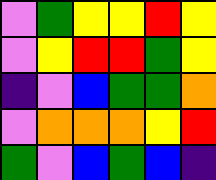[["violet", "green", "yellow", "yellow", "red", "yellow"], ["violet", "yellow", "red", "red", "green", "yellow"], ["indigo", "violet", "blue", "green", "green", "orange"], ["violet", "orange", "orange", "orange", "yellow", "red"], ["green", "violet", "blue", "green", "blue", "indigo"]]